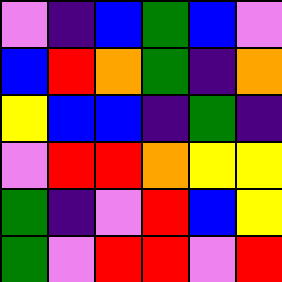[["violet", "indigo", "blue", "green", "blue", "violet"], ["blue", "red", "orange", "green", "indigo", "orange"], ["yellow", "blue", "blue", "indigo", "green", "indigo"], ["violet", "red", "red", "orange", "yellow", "yellow"], ["green", "indigo", "violet", "red", "blue", "yellow"], ["green", "violet", "red", "red", "violet", "red"]]